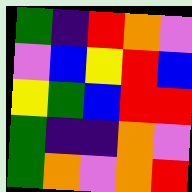[["green", "indigo", "red", "orange", "violet"], ["violet", "blue", "yellow", "red", "blue"], ["yellow", "green", "blue", "red", "red"], ["green", "indigo", "indigo", "orange", "violet"], ["green", "orange", "violet", "orange", "red"]]